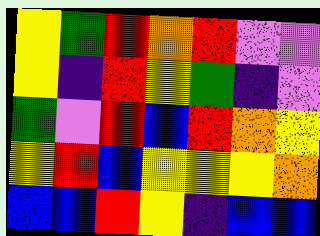[["yellow", "green", "red", "orange", "red", "violet", "violet"], ["yellow", "indigo", "red", "yellow", "green", "indigo", "violet"], ["green", "violet", "red", "blue", "red", "orange", "yellow"], ["yellow", "red", "blue", "yellow", "yellow", "yellow", "orange"], ["blue", "blue", "red", "yellow", "indigo", "blue", "blue"]]